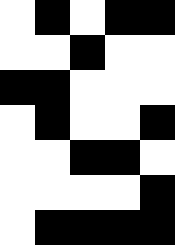[["white", "black", "white", "black", "black"], ["white", "white", "black", "white", "white"], ["black", "black", "white", "white", "white"], ["white", "black", "white", "white", "black"], ["white", "white", "black", "black", "white"], ["white", "white", "white", "white", "black"], ["white", "black", "black", "black", "black"]]